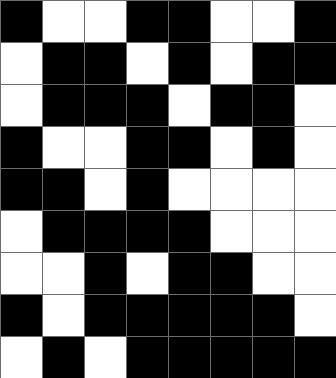[["black", "white", "white", "black", "black", "white", "white", "black"], ["white", "black", "black", "white", "black", "white", "black", "black"], ["white", "black", "black", "black", "white", "black", "black", "white"], ["black", "white", "white", "black", "black", "white", "black", "white"], ["black", "black", "white", "black", "white", "white", "white", "white"], ["white", "black", "black", "black", "black", "white", "white", "white"], ["white", "white", "black", "white", "black", "black", "white", "white"], ["black", "white", "black", "black", "black", "black", "black", "white"], ["white", "black", "white", "black", "black", "black", "black", "black"]]